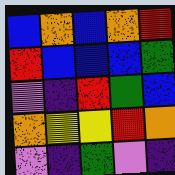[["blue", "orange", "blue", "orange", "red"], ["red", "blue", "blue", "blue", "green"], ["violet", "indigo", "red", "green", "blue"], ["orange", "yellow", "yellow", "red", "orange"], ["violet", "indigo", "green", "violet", "indigo"]]